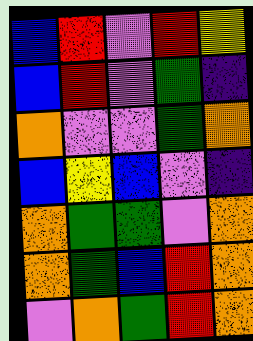[["blue", "red", "violet", "red", "yellow"], ["blue", "red", "violet", "green", "indigo"], ["orange", "violet", "violet", "green", "orange"], ["blue", "yellow", "blue", "violet", "indigo"], ["orange", "green", "green", "violet", "orange"], ["orange", "green", "blue", "red", "orange"], ["violet", "orange", "green", "red", "orange"]]